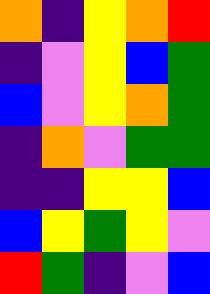[["orange", "indigo", "yellow", "orange", "red"], ["indigo", "violet", "yellow", "blue", "green"], ["blue", "violet", "yellow", "orange", "green"], ["indigo", "orange", "violet", "green", "green"], ["indigo", "indigo", "yellow", "yellow", "blue"], ["blue", "yellow", "green", "yellow", "violet"], ["red", "green", "indigo", "violet", "blue"]]